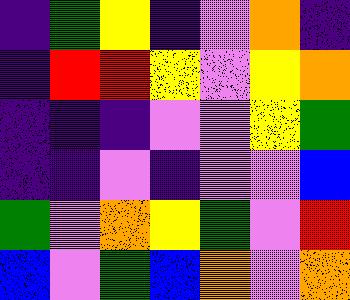[["indigo", "green", "yellow", "indigo", "violet", "orange", "indigo"], ["indigo", "red", "red", "yellow", "violet", "yellow", "orange"], ["indigo", "indigo", "indigo", "violet", "violet", "yellow", "green"], ["indigo", "indigo", "violet", "indigo", "violet", "violet", "blue"], ["green", "violet", "orange", "yellow", "green", "violet", "red"], ["blue", "violet", "green", "blue", "orange", "violet", "orange"]]